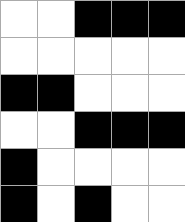[["white", "white", "black", "black", "black"], ["white", "white", "white", "white", "white"], ["black", "black", "white", "white", "white"], ["white", "white", "black", "black", "black"], ["black", "white", "white", "white", "white"], ["black", "white", "black", "white", "white"]]